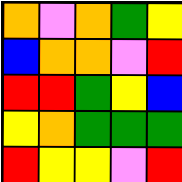[["orange", "violet", "orange", "green", "yellow"], ["blue", "orange", "orange", "violet", "red"], ["red", "red", "green", "yellow", "blue"], ["yellow", "orange", "green", "green", "green"], ["red", "yellow", "yellow", "violet", "red"]]